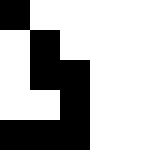[["black", "white", "white", "white", "white"], ["white", "black", "white", "white", "white"], ["white", "black", "black", "white", "white"], ["white", "white", "black", "white", "white"], ["black", "black", "black", "white", "white"]]